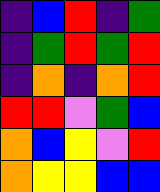[["indigo", "blue", "red", "indigo", "green"], ["indigo", "green", "red", "green", "red"], ["indigo", "orange", "indigo", "orange", "red"], ["red", "red", "violet", "green", "blue"], ["orange", "blue", "yellow", "violet", "red"], ["orange", "yellow", "yellow", "blue", "blue"]]